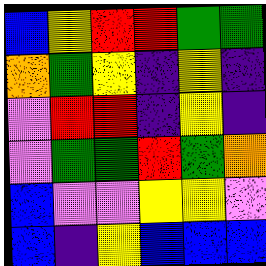[["blue", "yellow", "red", "red", "green", "green"], ["orange", "green", "yellow", "indigo", "yellow", "indigo"], ["violet", "red", "red", "indigo", "yellow", "indigo"], ["violet", "green", "green", "red", "green", "orange"], ["blue", "violet", "violet", "yellow", "yellow", "violet"], ["blue", "indigo", "yellow", "blue", "blue", "blue"]]